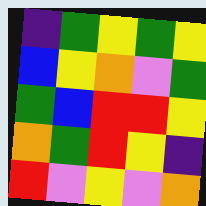[["indigo", "green", "yellow", "green", "yellow"], ["blue", "yellow", "orange", "violet", "green"], ["green", "blue", "red", "red", "yellow"], ["orange", "green", "red", "yellow", "indigo"], ["red", "violet", "yellow", "violet", "orange"]]